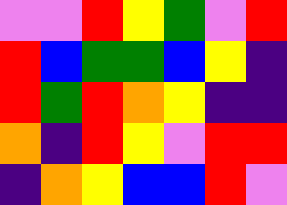[["violet", "violet", "red", "yellow", "green", "violet", "red"], ["red", "blue", "green", "green", "blue", "yellow", "indigo"], ["red", "green", "red", "orange", "yellow", "indigo", "indigo"], ["orange", "indigo", "red", "yellow", "violet", "red", "red"], ["indigo", "orange", "yellow", "blue", "blue", "red", "violet"]]